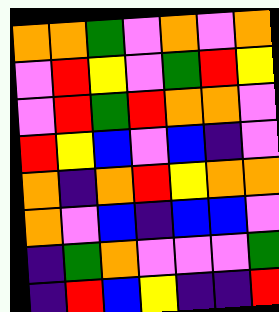[["orange", "orange", "green", "violet", "orange", "violet", "orange"], ["violet", "red", "yellow", "violet", "green", "red", "yellow"], ["violet", "red", "green", "red", "orange", "orange", "violet"], ["red", "yellow", "blue", "violet", "blue", "indigo", "violet"], ["orange", "indigo", "orange", "red", "yellow", "orange", "orange"], ["orange", "violet", "blue", "indigo", "blue", "blue", "violet"], ["indigo", "green", "orange", "violet", "violet", "violet", "green"], ["indigo", "red", "blue", "yellow", "indigo", "indigo", "red"]]